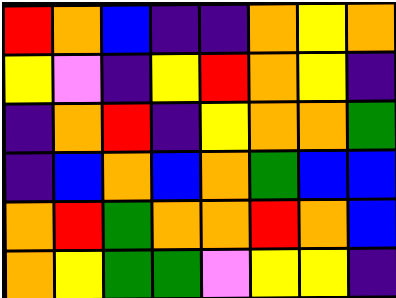[["red", "orange", "blue", "indigo", "indigo", "orange", "yellow", "orange"], ["yellow", "violet", "indigo", "yellow", "red", "orange", "yellow", "indigo"], ["indigo", "orange", "red", "indigo", "yellow", "orange", "orange", "green"], ["indigo", "blue", "orange", "blue", "orange", "green", "blue", "blue"], ["orange", "red", "green", "orange", "orange", "red", "orange", "blue"], ["orange", "yellow", "green", "green", "violet", "yellow", "yellow", "indigo"]]